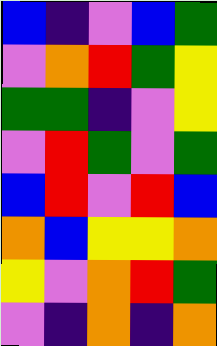[["blue", "indigo", "violet", "blue", "green"], ["violet", "orange", "red", "green", "yellow"], ["green", "green", "indigo", "violet", "yellow"], ["violet", "red", "green", "violet", "green"], ["blue", "red", "violet", "red", "blue"], ["orange", "blue", "yellow", "yellow", "orange"], ["yellow", "violet", "orange", "red", "green"], ["violet", "indigo", "orange", "indigo", "orange"]]